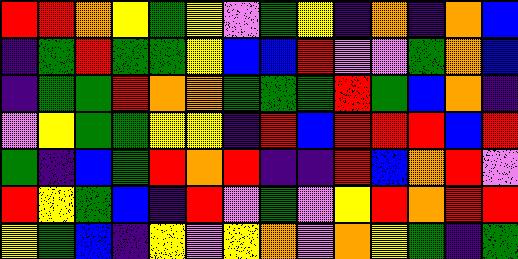[["red", "red", "orange", "yellow", "green", "yellow", "violet", "green", "yellow", "indigo", "orange", "indigo", "orange", "blue"], ["indigo", "green", "red", "green", "green", "yellow", "blue", "blue", "red", "violet", "violet", "green", "orange", "blue"], ["indigo", "green", "green", "red", "orange", "orange", "green", "green", "green", "red", "green", "blue", "orange", "indigo"], ["violet", "yellow", "green", "green", "yellow", "yellow", "indigo", "red", "blue", "red", "red", "red", "blue", "red"], ["green", "indigo", "blue", "green", "red", "orange", "red", "indigo", "indigo", "red", "blue", "orange", "red", "violet"], ["red", "yellow", "green", "blue", "indigo", "red", "violet", "green", "violet", "yellow", "red", "orange", "red", "red"], ["yellow", "green", "blue", "indigo", "yellow", "violet", "yellow", "orange", "violet", "orange", "yellow", "green", "indigo", "green"]]